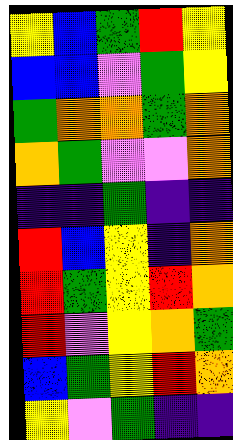[["yellow", "blue", "green", "red", "yellow"], ["blue", "blue", "violet", "green", "yellow"], ["green", "orange", "orange", "green", "orange"], ["orange", "green", "violet", "violet", "orange"], ["indigo", "indigo", "green", "indigo", "indigo"], ["red", "blue", "yellow", "indigo", "orange"], ["red", "green", "yellow", "red", "orange"], ["red", "violet", "yellow", "orange", "green"], ["blue", "green", "yellow", "red", "orange"], ["yellow", "violet", "green", "indigo", "indigo"]]